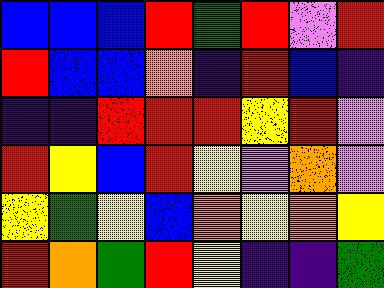[["blue", "blue", "blue", "red", "green", "red", "violet", "red"], ["red", "blue", "blue", "orange", "indigo", "red", "blue", "indigo"], ["indigo", "indigo", "red", "red", "red", "yellow", "red", "violet"], ["red", "yellow", "blue", "red", "yellow", "violet", "orange", "violet"], ["yellow", "green", "yellow", "blue", "orange", "yellow", "orange", "yellow"], ["red", "orange", "green", "red", "yellow", "indigo", "indigo", "green"]]